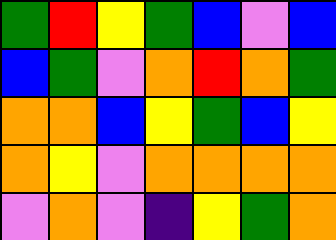[["green", "red", "yellow", "green", "blue", "violet", "blue"], ["blue", "green", "violet", "orange", "red", "orange", "green"], ["orange", "orange", "blue", "yellow", "green", "blue", "yellow"], ["orange", "yellow", "violet", "orange", "orange", "orange", "orange"], ["violet", "orange", "violet", "indigo", "yellow", "green", "orange"]]